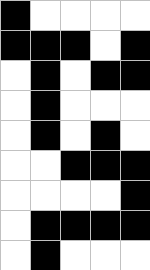[["black", "white", "white", "white", "white"], ["black", "black", "black", "white", "black"], ["white", "black", "white", "black", "black"], ["white", "black", "white", "white", "white"], ["white", "black", "white", "black", "white"], ["white", "white", "black", "black", "black"], ["white", "white", "white", "white", "black"], ["white", "black", "black", "black", "black"], ["white", "black", "white", "white", "white"]]